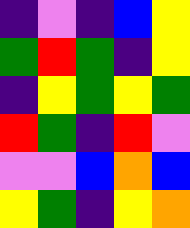[["indigo", "violet", "indigo", "blue", "yellow"], ["green", "red", "green", "indigo", "yellow"], ["indigo", "yellow", "green", "yellow", "green"], ["red", "green", "indigo", "red", "violet"], ["violet", "violet", "blue", "orange", "blue"], ["yellow", "green", "indigo", "yellow", "orange"]]